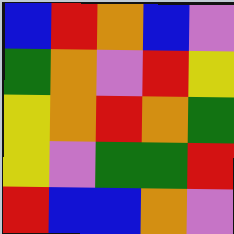[["blue", "red", "orange", "blue", "violet"], ["green", "orange", "violet", "red", "yellow"], ["yellow", "orange", "red", "orange", "green"], ["yellow", "violet", "green", "green", "red"], ["red", "blue", "blue", "orange", "violet"]]